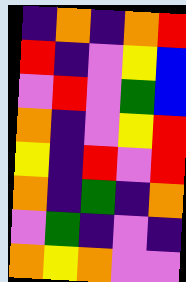[["indigo", "orange", "indigo", "orange", "red"], ["red", "indigo", "violet", "yellow", "blue"], ["violet", "red", "violet", "green", "blue"], ["orange", "indigo", "violet", "yellow", "red"], ["yellow", "indigo", "red", "violet", "red"], ["orange", "indigo", "green", "indigo", "orange"], ["violet", "green", "indigo", "violet", "indigo"], ["orange", "yellow", "orange", "violet", "violet"]]